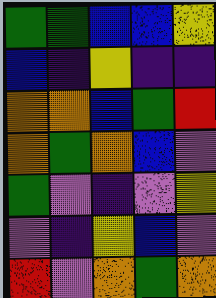[["green", "green", "blue", "blue", "yellow"], ["blue", "indigo", "yellow", "indigo", "indigo"], ["orange", "orange", "blue", "green", "red"], ["orange", "green", "orange", "blue", "violet"], ["green", "violet", "indigo", "violet", "yellow"], ["violet", "indigo", "yellow", "blue", "violet"], ["red", "violet", "orange", "green", "orange"]]